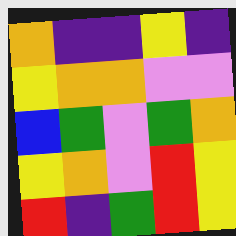[["orange", "indigo", "indigo", "yellow", "indigo"], ["yellow", "orange", "orange", "violet", "violet"], ["blue", "green", "violet", "green", "orange"], ["yellow", "orange", "violet", "red", "yellow"], ["red", "indigo", "green", "red", "yellow"]]